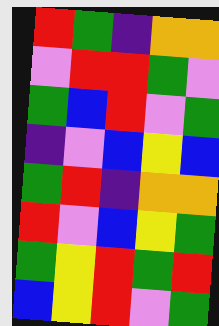[["red", "green", "indigo", "orange", "orange"], ["violet", "red", "red", "green", "violet"], ["green", "blue", "red", "violet", "green"], ["indigo", "violet", "blue", "yellow", "blue"], ["green", "red", "indigo", "orange", "orange"], ["red", "violet", "blue", "yellow", "green"], ["green", "yellow", "red", "green", "red"], ["blue", "yellow", "red", "violet", "green"]]